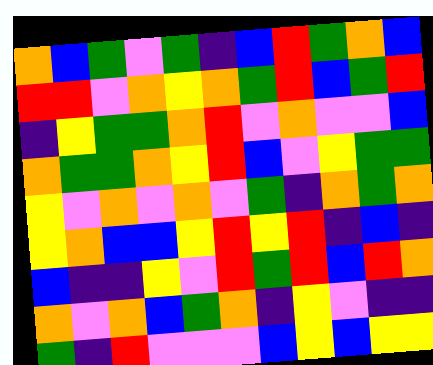[["orange", "blue", "green", "violet", "green", "indigo", "blue", "red", "green", "orange", "blue"], ["red", "red", "violet", "orange", "yellow", "orange", "green", "red", "blue", "green", "red"], ["indigo", "yellow", "green", "green", "orange", "red", "violet", "orange", "violet", "violet", "blue"], ["orange", "green", "green", "orange", "yellow", "red", "blue", "violet", "yellow", "green", "green"], ["yellow", "violet", "orange", "violet", "orange", "violet", "green", "indigo", "orange", "green", "orange"], ["yellow", "orange", "blue", "blue", "yellow", "red", "yellow", "red", "indigo", "blue", "indigo"], ["blue", "indigo", "indigo", "yellow", "violet", "red", "green", "red", "blue", "red", "orange"], ["orange", "violet", "orange", "blue", "green", "orange", "indigo", "yellow", "violet", "indigo", "indigo"], ["green", "indigo", "red", "violet", "violet", "violet", "blue", "yellow", "blue", "yellow", "yellow"]]